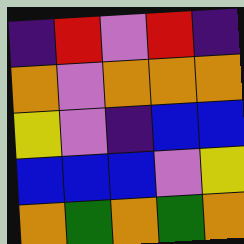[["indigo", "red", "violet", "red", "indigo"], ["orange", "violet", "orange", "orange", "orange"], ["yellow", "violet", "indigo", "blue", "blue"], ["blue", "blue", "blue", "violet", "yellow"], ["orange", "green", "orange", "green", "orange"]]